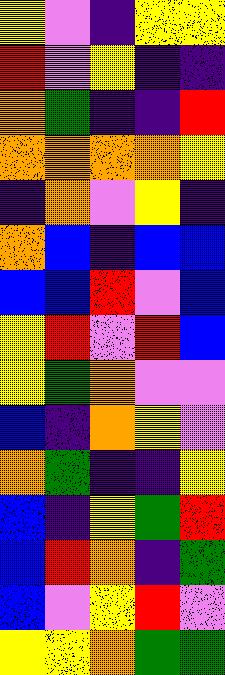[["yellow", "violet", "indigo", "yellow", "yellow"], ["red", "violet", "yellow", "indigo", "indigo"], ["orange", "green", "indigo", "indigo", "red"], ["orange", "orange", "orange", "orange", "yellow"], ["indigo", "orange", "violet", "yellow", "indigo"], ["orange", "blue", "indigo", "blue", "blue"], ["blue", "blue", "red", "violet", "blue"], ["yellow", "red", "violet", "red", "blue"], ["yellow", "green", "orange", "violet", "violet"], ["blue", "indigo", "orange", "yellow", "violet"], ["orange", "green", "indigo", "indigo", "yellow"], ["blue", "indigo", "yellow", "green", "red"], ["blue", "red", "orange", "indigo", "green"], ["blue", "violet", "yellow", "red", "violet"], ["yellow", "yellow", "orange", "green", "green"]]